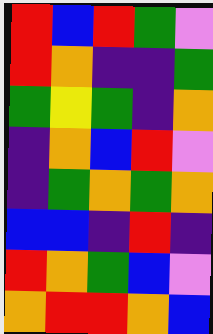[["red", "blue", "red", "green", "violet"], ["red", "orange", "indigo", "indigo", "green"], ["green", "yellow", "green", "indigo", "orange"], ["indigo", "orange", "blue", "red", "violet"], ["indigo", "green", "orange", "green", "orange"], ["blue", "blue", "indigo", "red", "indigo"], ["red", "orange", "green", "blue", "violet"], ["orange", "red", "red", "orange", "blue"]]